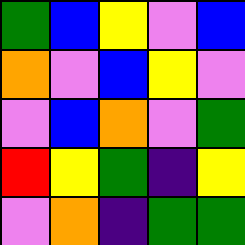[["green", "blue", "yellow", "violet", "blue"], ["orange", "violet", "blue", "yellow", "violet"], ["violet", "blue", "orange", "violet", "green"], ["red", "yellow", "green", "indigo", "yellow"], ["violet", "orange", "indigo", "green", "green"]]